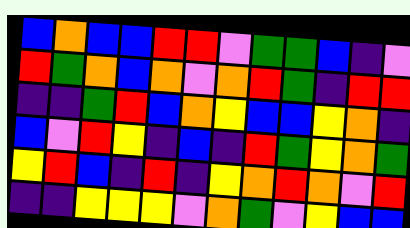[["blue", "orange", "blue", "blue", "red", "red", "violet", "green", "green", "blue", "indigo", "violet"], ["red", "green", "orange", "blue", "orange", "violet", "orange", "red", "green", "indigo", "red", "red"], ["indigo", "indigo", "green", "red", "blue", "orange", "yellow", "blue", "blue", "yellow", "orange", "indigo"], ["blue", "violet", "red", "yellow", "indigo", "blue", "indigo", "red", "green", "yellow", "orange", "green"], ["yellow", "red", "blue", "indigo", "red", "indigo", "yellow", "orange", "red", "orange", "violet", "red"], ["indigo", "indigo", "yellow", "yellow", "yellow", "violet", "orange", "green", "violet", "yellow", "blue", "blue"]]